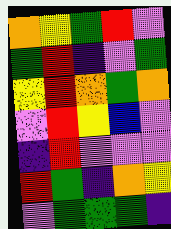[["orange", "yellow", "green", "red", "violet"], ["green", "red", "indigo", "violet", "green"], ["yellow", "red", "orange", "green", "orange"], ["violet", "red", "yellow", "blue", "violet"], ["indigo", "red", "violet", "violet", "violet"], ["red", "green", "indigo", "orange", "yellow"], ["violet", "green", "green", "green", "indigo"]]